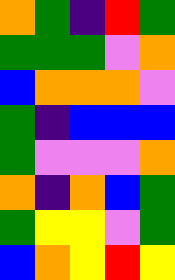[["orange", "green", "indigo", "red", "green"], ["green", "green", "green", "violet", "orange"], ["blue", "orange", "orange", "orange", "violet"], ["green", "indigo", "blue", "blue", "blue"], ["green", "violet", "violet", "violet", "orange"], ["orange", "indigo", "orange", "blue", "green"], ["green", "yellow", "yellow", "violet", "green"], ["blue", "orange", "yellow", "red", "yellow"]]